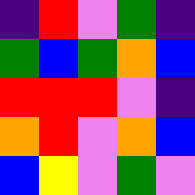[["indigo", "red", "violet", "green", "indigo"], ["green", "blue", "green", "orange", "blue"], ["red", "red", "red", "violet", "indigo"], ["orange", "red", "violet", "orange", "blue"], ["blue", "yellow", "violet", "green", "violet"]]